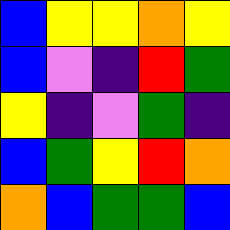[["blue", "yellow", "yellow", "orange", "yellow"], ["blue", "violet", "indigo", "red", "green"], ["yellow", "indigo", "violet", "green", "indigo"], ["blue", "green", "yellow", "red", "orange"], ["orange", "blue", "green", "green", "blue"]]